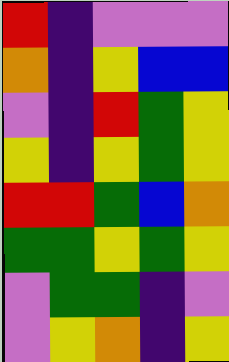[["red", "indigo", "violet", "violet", "violet"], ["orange", "indigo", "yellow", "blue", "blue"], ["violet", "indigo", "red", "green", "yellow"], ["yellow", "indigo", "yellow", "green", "yellow"], ["red", "red", "green", "blue", "orange"], ["green", "green", "yellow", "green", "yellow"], ["violet", "green", "green", "indigo", "violet"], ["violet", "yellow", "orange", "indigo", "yellow"]]